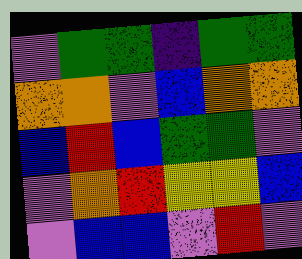[["violet", "green", "green", "indigo", "green", "green"], ["orange", "orange", "violet", "blue", "orange", "orange"], ["blue", "red", "blue", "green", "green", "violet"], ["violet", "orange", "red", "yellow", "yellow", "blue"], ["violet", "blue", "blue", "violet", "red", "violet"]]